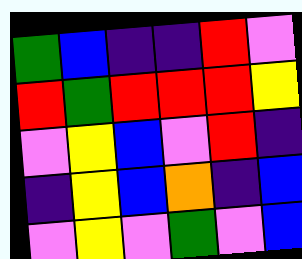[["green", "blue", "indigo", "indigo", "red", "violet"], ["red", "green", "red", "red", "red", "yellow"], ["violet", "yellow", "blue", "violet", "red", "indigo"], ["indigo", "yellow", "blue", "orange", "indigo", "blue"], ["violet", "yellow", "violet", "green", "violet", "blue"]]